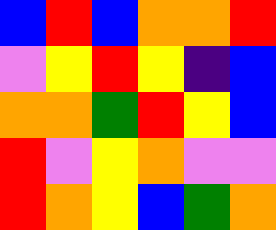[["blue", "red", "blue", "orange", "orange", "red"], ["violet", "yellow", "red", "yellow", "indigo", "blue"], ["orange", "orange", "green", "red", "yellow", "blue"], ["red", "violet", "yellow", "orange", "violet", "violet"], ["red", "orange", "yellow", "blue", "green", "orange"]]